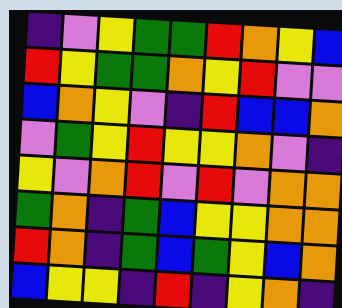[["indigo", "violet", "yellow", "green", "green", "red", "orange", "yellow", "blue"], ["red", "yellow", "green", "green", "orange", "yellow", "red", "violet", "violet"], ["blue", "orange", "yellow", "violet", "indigo", "red", "blue", "blue", "orange"], ["violet", "green", "yellow", "red", "yellow", "yellow", "orange", "violet", "indigo"], ["yellow", "violet", "orange", "red", "violet", "red", "violet", "orange", "orange"], ["green", "orange", "indigo", "green", "blue", "yellow", "yellow", "orange", "orange"], ["red", "orange", "indigo", "green", "blue", "green", "yellow", "blue", "orange"], ["blue", "yellow", "yellow", "indigo", "red", "indigo", "yellow", "orange", "indigo"]]